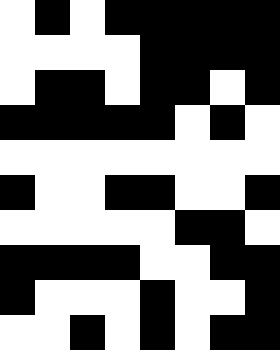[["white", "black", "white", "black", "black", "black", "black", "black"], ["white", "white", "white", "white", "black", "black", "black", "black"], ["white", "black", "black", "white", "black", "black", "white", "black"], ["black", "black", "black", "black", "black", "white", "black", "white"], ["white", "white", "white", "white", "white", "white", "white", "white"], ["black", "white", "white", "black", "black", "white", "white", "black"], ["white", "white", "white", "white", "white", "black", "black", "white"], ["black", "black", "black", "black", "white", "white", "black", "black"], ["black", "white", "white", "white", "black", "white", "white", "black"], ["white", "white", "black", "white", "black", "white", "black", "black"]]